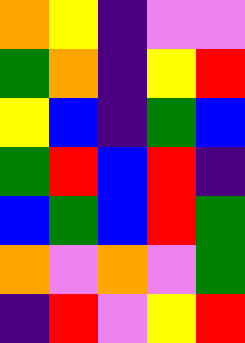[["orange", "yellow", "indigo", "violet", "violet"], ["green", "orange", "indigo", "yellow", "red"], ["yellow", "blue", "indigo", "green", "blue"], ["green", "red", "blue", "red", "indigo"], ["blue", "green", "blue", "red", "green"], ["orange", "violet", "orange", "violet", "green"], ["indigo", "red", "violet", "yellow", "red"]]